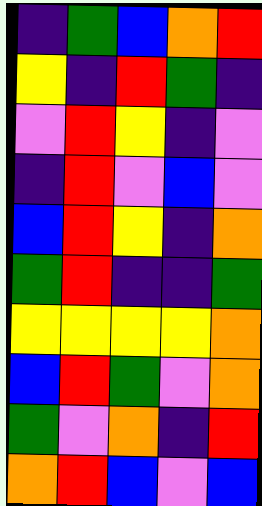[["indigo", "green", "blue", "orange", "red"], ["yellow", "indigo", "red", "green", "indigo"], ["violet", "red", "yellow", "indigo", "violet"], ["indigo", "red", "violet", "blue", "violet"], ["blue", "red", "yellow", "indigo", "orange"], ["green", "red", "indigo", "indigo", "green"], ["yellow", "yellow", "yellow", "yellow", "orange"], ["blue", "red", "green", "violet", "orange"], ["green", "violet", "orange", "indigo", "red"], ["orange", "red", "blue", "violet", "blue"]]